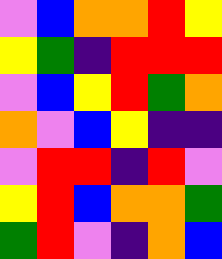[["violet", "blue", "orange", "orange", "red", "yellow"], ["yellow", "green", "indigo", "red", "red", "red"], ["violet", "blue", "yellow", "red", "green", "orange"], ["orange", "violet", "blue", "yellow", "indigo", "indigo"], ["violet", "red", "red", "indigo", "red", "violet"], ["yellow", "red", "blue", "orange", "orange", "green"], ["green", "red", "violet", "indigo", "orange", "blue"]]